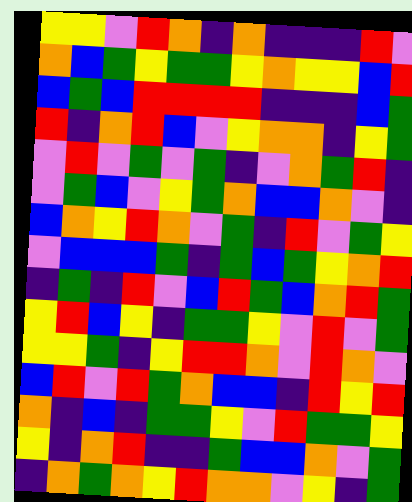[["yellow", "yellow", "violet", "red", "orange", "indigo", "orange", "indigo", "indigo", "indigo", "red", "violet"], ["orange", "blue", "green", "yellow", "green", "green", "yellow", "orange", "yellow", "yellow", "blue", "red"], ["blue", "green", "blue", "red", "red", "red", "red", "indigo", "indigo", "indigo", "blue", "green"], ["red", "indigo", "orange", "red", "blue", "violet", "yellow", "orange", "orange", "indigo", "yellow", "green"], ["violet", "red", "violet", "green", "violet", "green", "indigo", "violet", "orange", "green", "red", "indigo"], ["violet", "green", "blue", "violet", "yellow", "green", "orange", "blue", "blue", "orange", "violet", "indigo"], ["blue", "orange", "yellow", "red", "orange", "violet", "green", "indigo", "red", "violet", "green", "yellow"], ["violet", "blue", "blue", "blue", "green", "indigo", "green", "blue", "green", "yellow", "orange", "red"], ["indigo", "green", "indigo", "red", "violet", "blue", "red", "green", "blue", "orange", "red", "green"], ["yellow", "red", "blue", "yellow", "indigo", "green", "green", "yellow", "violet", "red", "violet", "green"], ["yellow", "yellow", "green", "indigo", "yellow", "red", "red", "orange", "violet", "red", "orange", "violet"], ["blue", "red", "violet", "red", "green", "orange", "blue", "blue", "indigo", "red", "yellow", "red"], ["orange", "indigo", "blue", "indigo", "green", "green", "yellow", "violet", "red", "green", "green", "yellow"], ["yellow", "indigo", "orange", "red", "indigo", "indigo", "green", "blue", "blue", "orange", "violet", "green"], ["indigo", "orange", "green", "orange", "yellow", "red", "orange", "orange", "violet", "yellow", "indigo", "green"]]